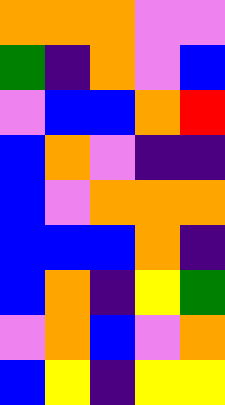[["orange", "orange", "orange", "violet", "violet"], ["green", "indigo", "orange", "violet", "blue"], ["violet", "blue", "blue", "orange", "red"], ["blue", "orange", "violet", "indigo", "indigo"], ["blue", "violet", "orange", "orange", "orange"], ["blue", "blue", "blue", "orange", "indigo"], ["blue", "orange", "indigo", "yellow", "green"], ["violet", "orange", "blue", "violet", "orange"], ["blue", "yellow", "indigo", "yellow", "yellow"]]